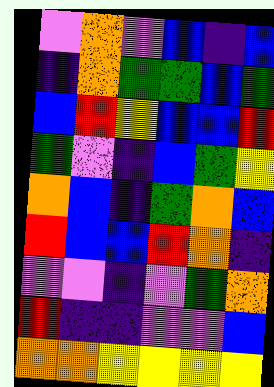[["violet", "orange", "violet", "blue", "indigo", "blue"], ["indigo", "orange", "green", "green", "blue", "green"], ["blue", "red", "yellow", "blue", "blue", "red"], ["green", "violet", "indigo", "blue", "green", "yellow"], ["orange", "blue", "indigo", "green", "orange", "blue"], ["red", "blue", "blue", "red", "orange", "indigo"], ["violet", "violet", "indigo", "violet", "green", "orange"], ["red", "indigo", "indigo", "violet", "violet", "blue"], ["orange", "orange", "yellow", "yellow", "yellow", "yellow"]]